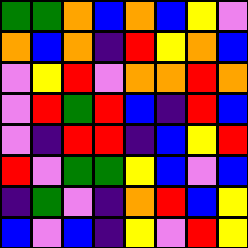[["green", "green", "orange", "blue", "orange", "blue", "yellow", "violet"], ["orange", "blue", "orange", "indigo", "red", "yellow", "orange", "blue"], ["violet", "yellow", "red", "violet", "orange", "orange", "red", "orange"], ["violet", "red", "green", "red", "blue", "indigo", "red", "blue"], ["violet", "indigo", "red", "red", "indigo", "blue", "yellow", "red"], ["red", "violet", "green", "green", "yellow", "blue", "violet", "blue"], ["indigo", "green", "violet", "indigo", "orange", "red", "blue", "yellow"], ["blue", "violet", "blue", "indigo", "yellow", "violet", "red", "yellow"]]